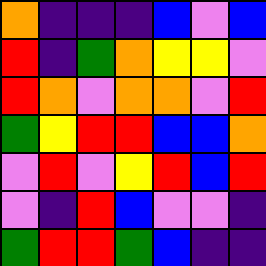[["orange", "indigo", "indigo", "indigo", "blue", "violet", "blue"], ["red", "indigo", "green", "orange", "yellow", "yellow", "violet"], ["red", "orange", "violet", "orange", "orange", "violet", "red"], ["green", "yellow", "red", "red", "blue", "blue", "orange"], ["violet", "red", "violet", "yellow", "red", "blue", "red"], ["violet", "indigo", "red", "blue", "violet", "violet", "indigo"], ["green", "red", "red", "green", "blue", "indigo", "indigo"]]